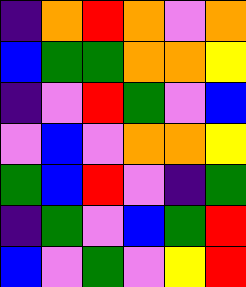[["indigo", "orange", "red", "orange", "violet", "orange"], ["blue", "green", "green", "orange", "orange", "yellow"], ["indigo", "violet", "red", "green", "violet", "blue"], ["violet", "blue", "violet", "orange", "orange", "yellow"], ["green", "blue", "red", "violet", "indigo", "green"], ["indigo", "green", "violet", "blue", "green", "red"], ["blue", "violet", "green", "violet", "yellow", "red"]]